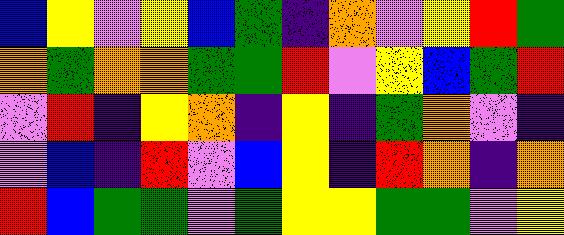[["blue", "yellow", "violet", "yellow", "blue", "green", "indigo", "orange", "violet", "yellow", "red", "green"], ["orange", "green", "orange", "orange", "green", "green", "red", "violet", "yellow", "blue", "green", "red"], ["violet", "red", "indigo", "yellow", "orange", "indigo", "yellow", "indigo", "green", "orange", "violet", "indigo"], ["violet", "blue", "indigo", "red", "violet", "blue", "yellow", "indigo", "red", "orange", "indigo", "orange"], ["red", "blue", "green", "green", "violet", "green", "yellow", "yellow", "green", "green", "violet", "yellow"]]